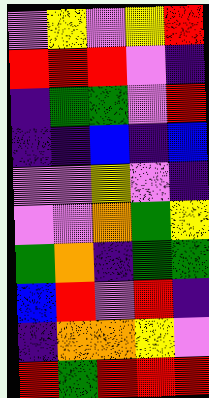[["violet", "yellow", "violet", "yellow", "red"], ["red", "red", "red", "violet", "indigo"], ["indigo", "green", "green", "violet", "red"], ["indigo", "indigo", "blue", "indigo", "blue"], ["violet", "violet", "yellow", "violet", "indigo"], ["violet", "violet", "orange", "green", "yellow"], ["green", "orange", "indigo", "green", "green"], ["blue", "red", "violet", "red", "indigo"], ["indigo", "orange", "orange", "yellow", "violet"], ["red", "green", "red", "red", "red"]]